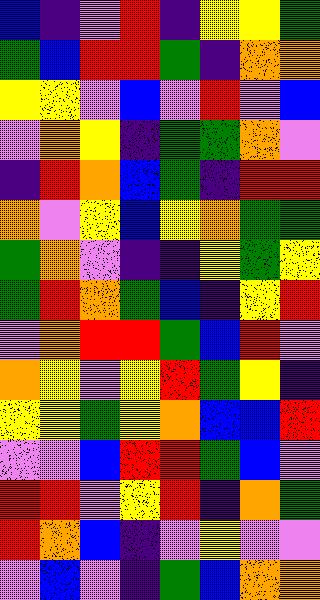[["blue", "indigo", "violet", "red", "indigo", "yellow", "yellow", "green"], ["green", "blue", "red", "red", "green", "indigo", "orange", "orange"], ["yellow", "yellow", "violet", "blue", "violet", "red", "violet", "blue"], ["violet", "orange", "yellow", "indigo", "green", "green", "orange", "violet"], ["indigo", "red", "orange", "blue", "green", "indigo", "red", "red"], ["orange", "violet", "yellow", "blue", "yellow", "orange", "green", "green"], ["green", "orange", "violet", "indigo", "indigo", "yellow", "green", "yellow"], ["green", "red", "orange", "green", "blue", "indigo", "yellow", "red"], ["violet", "orange", "red", "red", "green", "blue", "red", "violet"], ["orange", "yellow", "violet", "yellow", "red", "green", "yellow", "indigo"], ["yellow", "yellow", "green", "yellow", "orange", "blue", "blue", "red"], ["violet", "violet", "blue", "red", "red", "green", "blue", "violet"], ["red", "red", "violet", "yellow", "red", "indigo", "orange", "green"], ["red", "orange", "blue", "indigo", "violet", "yellow", "violet", "violet"], ["violet", "blue", "violet", "indigo", "green", "blue", "orange", "orange"]]